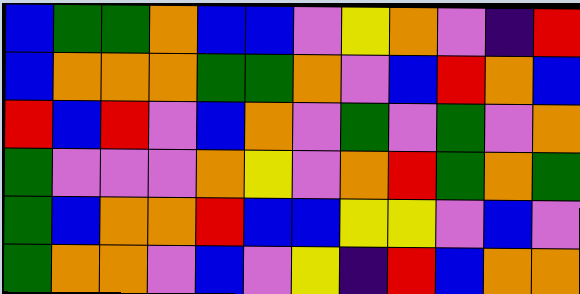[["blue", "green", "green", "orange", "blue", "blue", "violet", "yellow", "orange", "violet", "indigo", "red"], ["blue", "orange", "orange", "orange", "green", "green", "orange", "violet", "blue", "red", "orange", "blue"], ["red", "blue", "red", "violet", "blue", "orange", "violet", "green", "violet", "green", "violet", "orange"], ["green", "violet", "violet", "violet", "orange", "yellow", "violet", "orange", "red", "green", "orange", "green"], ["green", "blue", "orange", "orange", "red", "blue", "blue", "yellow", "yellow", "violet", "blue", "violet"], ["green", "orange", "orange", "violet", "blue", "violet", "yellow", "indigo", "red", "blue", "orange", "orange"]]